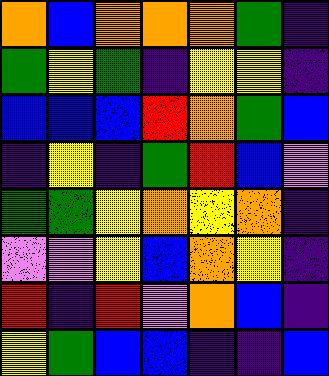[["orange", "blue", "orange", "orange", "orange", "green", "indigo"], ["green", "yellow", "green", "indigo", "yellow", "yellow", "indigo"], ["blue", "blue", "blue", "red", "orange", "green", "blue"], ["indigo", "yellow", "indigo", "green", "red", "blue", "violet"], ["green", "green", "yellow", "orange", "yellow", "orange", "indigo"], ["violet", "violet", "yellow", "blue", "orange", "yellow", "indigo"], ["red", "indigo", "red", "violet", "orange", "blue", "indigo"], ["yellow", "green", "blue", "blue", "indigo", "indigo", "blue"]]